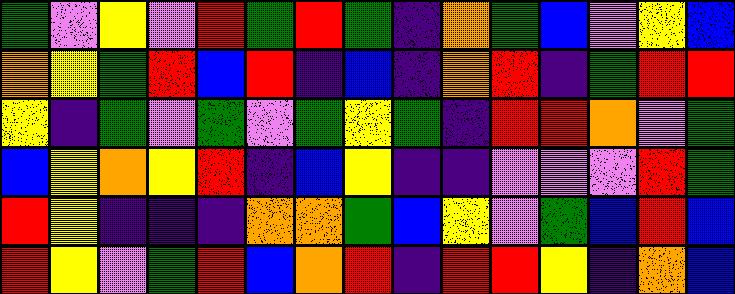[["green", "violet", "yellow", "violet", "red", "green", "red", "green", "indigo", "orange", "green", "blue", "violet", "yellow", "blue"], ["orange", "yellow", "green", "red", "blue", "red", "indigo", "blue", "indigo", "orange", "red", "indigo", "green", "red", "red"], ["yellow", "indigo", "green", "violet", "green", "violet", "green", "yellow", "green", "indigo", "red", "red", "orange", "violet", "green"], ["blue", "yellow", "orange", "yellow", "red", "indigo", "blue", "yellow", "indigo", "indigo", "violet", "violet", "violet", "red", "green"], ["red", "yellow", "indigo", "indigo", "indigo", "orange", "orange", "green", "blue", "yellow", "violet", "green", "blue", "red", "blue"], ["red", "yellow", "violet", "green", "red", "blue", "orange", "red", "indigo", "red", "red", "yellow", "indigo", "orange", "blue"]]